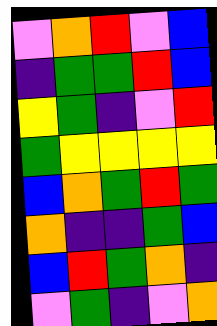[["violet", "orange", "red", "violet", "blue"], ["indigo", "green", "green", "red", "blue"], ["yellow", "green", "indigo", "violet", "red"], ["green", "yellow", "yellow", "yellow", "yellow"], ["blue", "orange", "green", "red", "green"], ["orange", "indigo", "indigo", "green", "blue"], ["blue", "red", "green", "orange", "indigo"], ["violet", "green", "indigo", "violet", "orange"]]